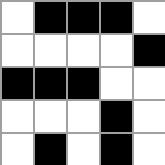[["white", "black", "black", "black", "white"], ["white", "white", "white", "white", "black"], ["black", "black", "black", "white", "white"], ["white", "white", "white", "black", "white"], ["white", "black", "white", "black", "white"]]